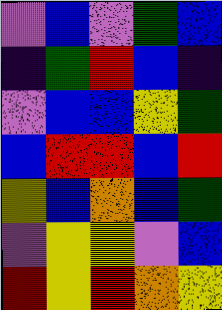[["violet", "blue", "violet", "green", "blue"], ["indigo", "green", "red", "blue", "indigo"], ["violet", "blue", "blue", "yellow", "green"], ["blue", "red", "red", "blue", "red"], ["yellow", "blue", "orange", "blue", "green"], ["violet", "yellow", "yellow", "violet", "blue"], ["red", "yellow", "red", "orange", "yellow"]]